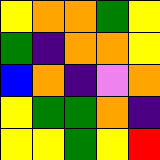[["yellow", "orange", "orange", "green", "yellow"], ["green", "indigo", "orange", "orange", "yellow"], ["blue", "orange", "indigo", "violet", "orange"], ["yellow", "green", "green", "orange", "indigo"], ["yellow", "yellow", "green", "yellow", "red"]]